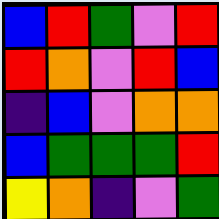[["blue", "red", "green", "violet", "red"], ["red", "orange", "violet", "red", "blue"], ["indigo", "blue", "violet", "orange", "orange"], ["blue", "green", "green", "green", "red"], ["yellow", "orange", "indigo", "violet", "green"]]